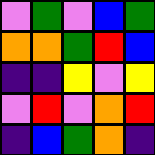[["violet", "green", "violet", "blue", "green"], ["orange", "orange", "green", "red", "blue"], ["indigo", "indigo", "yellow", "violet", "yellow"], ["violet", "red", "violet", "orange", "red"], ["indigo", "blue", "green", "orange", "indigo"]]